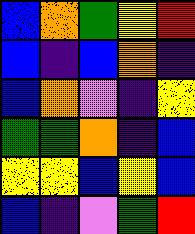[["blue", "orange", "green", "yellow", "red"], ["blue", "indigo", "blue", "orange", "indigo"], ["blue", "orange", "violet", "indigo", "yellow"], ["green", "green", "orange", "indigo", "blue"], ["yellow", "yellow", "blue", "yellow", "blue"], ["blue", "indigo", "violet", "green", "red"]]